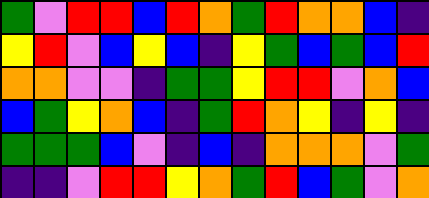[["green", "violet", "red", "red", "blue", "red", "orange", "green", "red", "orange", "orange", "blue", "indigo"], ["yellow", "red", "violet", "blue", "yellow", "blue", "indigo", "yellow", "green", "blue", "green", "blue", "red"], ["orange", "orange", "violet", "violet", "indigo", "green", "green", "yellow", "red", "red", "violet", "orange", "blue"], ["blue", "green", "yellow", "orange", "blue", "indigo", "green", "red", "orange", "yellow", "indigo", "yellow", "indigo"], ["green", "green", "green", "blue", "violet", "indigo", "blue", "indigo", "orange", "orange", "orange", "violet", "green"], ["indigo", "indigo", "violet", "red", "red", "yellow", "orange", "green", "red", "blue", "green", "violet", "orange"]]